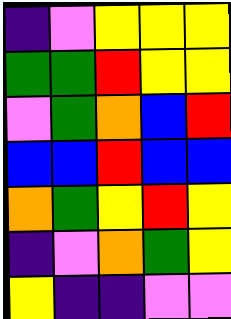[["indigo", "violet", "yellow", "yellow", "yellow"], ["green", "green", "red", "yellow", "yellow"], ["violet", "green", "orange", "blue", "red"], ["blue", "blue", "red", "blue", "blue"], ["orange", "green", "yellow", "red", "yellow"], ["indigo", "violet", "orange", "green", "yellow"], ["yellow", "indigo", "indigo", "violet", "violet"]]